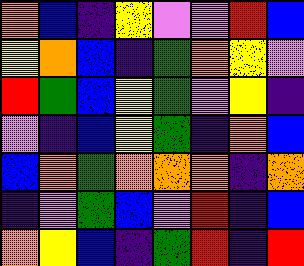[["orange", "blue", "indigo", "yellow", "violet", "violet", "red", "blue"], ["yellow", "orange", "blue", "indigo", "green", "orange", "yellow", "violet"], ["red", "green", "blue", "yellow", "green", "violet", "yellow", "indigo"], ["violet", "indigo", "blue", "yellow", "green", "indigo", "orange", "blue"], ["blue", "orange", "green", "orange", "orange", "orange", "indigo", "orange"], ["indigo", "violet", "green", "blue", "violet", "red", "indigo", "blue"], ["orange", "yellow", "blue", "indigo", "green", "red", "indigo", "red"]]